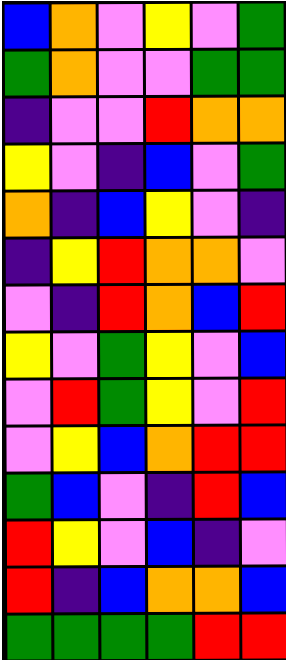[["blue", "orange", "violet", "yellow", "violet", "green"], ["green", "orange", "violet", "violet", "green", "green"], ["indigo", "violet", "violet", "red", "orange", "orange"], ["yellow", "violet", "indigo", "blue", "violet", "green"], ["orange", "indigo", "blue", "yellow", "violet", "indigo"], ["indigo", "yellow", "red", "orange", "orange", "violet"], ["violet", "indigo", "red", "orange", "blue", "red"], ["yellow", "violet", "green", "yellow", "violet", "blue"], ["violet", "red", "green", "yellow", "violet", "red"], ["violet", "yellow", "blue", "orange", "red", "red"], ["green", "blue", "violet", "indigo", "red", "blue"], ["red", "yellow", "violet", "blue", "indigo", "violet"], ["red", "indigo", "blue", "orange", "orange", "blue"], ["green", "green", "green", "green", "red", "red"]]